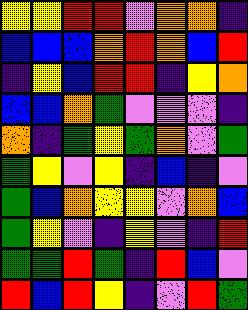[["yellow", "yellow", "red", "red", "violet", "orange", "orange", "indigo"], ["blue", "blue", "blue", "orange", "red", "orange", "blue", "red"], ["indigo", "yellow", "blue", "red", "red", "indigo", "yellow", "orange"], ["blue", "blue", "orange", "green", "violet", "violet", "violet", "indigo"], ["orange", "indigo", "green", "yellow", "green", "orange", "violet", "green"], ["green", "yellow", "violet", "yellow", "indigo", "blue", "indigo", "violet"], ["green", "blue", "orange", "yellow", "yellow", "violet", "orange", "blue"], ["green", "yellow", "violet", "indigo", "yellow", "violet", "indigo", "red"], ["green", "green", "red", "green", "indigo", "red", "blue", "violet"], ["red", "blue", "red", "yellow", "indigo", "violet", "red", "green"]]